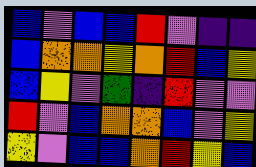[["blue", "violet", "blue", "blue", "red", "violet", "indigo", "indigo"], ["blue", "orange", "orange", "yellow", "orange", "red", "blue", "yellow"], ["blue", "yellow", "violet", "green", "indigo", "red", "violet", "violet"], ["red", "violet", "blue", "orange", "orange", "blue", "violet", "yellow"], ["yellow", "violet", "blue", "blue", "orange", "red", "yellow", "blue"]]